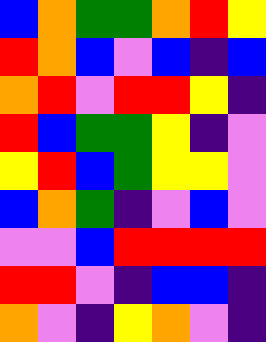[["blue", "orange", "green", "green", "orange", "red", "yellow"], ["red", "orange", "blue", "violet", "blue", "indigo", "blue"], ["orange", "red", "violet", "red", "red", "yellow", "indigo"], ["red", "blue", "green", "green", "yellow", "indigo", "violet"], ["yellow", "red", "blue", "green", "yellow", "yellow", "violet"], ["blue", "orange", "green", "indigo", "violet", "blue", "violet"], ["violet", "violet", "blue", "red", "red", "red", "red"], ["red", "red", "violet", "indigo", "blue", "blue", "indigo"], ["orange", "violet", "indigo", "yellow", "orange", "violet", "indigo"]]